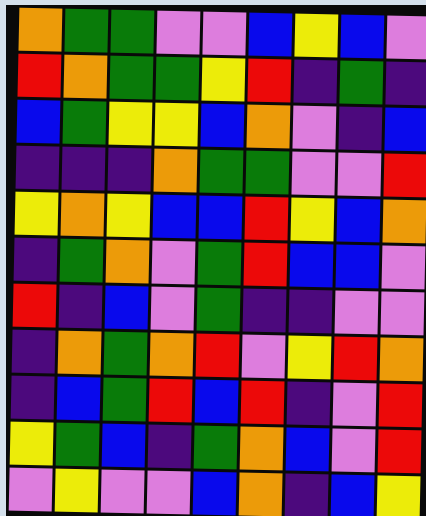[["orange", "green", "green", "violet", "violet", "blue", "yellow", "blue", "violet"], ["red", "orange", "green", "green", "yellow", "red", "indigo", "green", "indigo"], ["blue", "green", "yellow", "yellow", "blue", "orange", "violet", "indigo", "blue"], ["indigo", "indigo", "indigo", "orange", "green", "green", "violet", "violet", "red"], ["yellow", "orange", "yellow", "blue", "blue", "red", "yellow", "blue", "orange"], ["indigo", "green", "orange", "violet", "green", "red", "blue", "blue", "violet"], ["red", "indigo", "blue", "violet", "green", "indigo", "indigo", "violet", "violet"], ["indigo", "orange", "green", "orange", "red", "violet", "yellow", "red", "orange"], ["indigo", "blue", "green", "red", "blue", "red", "indigo", "violet", "red"], ["yellow", "green", "blue", "indigo", "green", "orange", "blue", "violet", "red"], ["violet", "yellow", "violet", "violet", "blue", "orange", "indigo", "blue", "yellow"]]